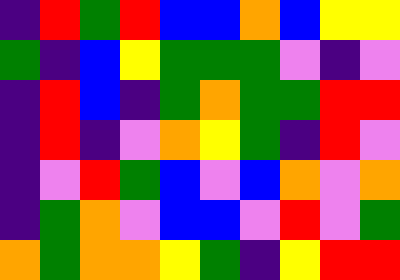[["indigo", "red", "green", "red", "blue", "blue", "orange", "blue", "yellow", "yellow"], ["green", "indigo", "blue", "yellow", "green", "green", "green", "violet", "indigo", "violet"], ["indigo", "red", "blue", "indigo", "green", "orange", "green", "green", "red", "red"], ["indigo", "red", "indigo", "violet", "orange", "yellow", "green", "indigo", "red", "violet"], ["indigo", "violet", "red", "green", "blue", "violet", "blue", "orange", "violet", "orange"], ["indigo", "green", "orange", "violet", "blue", "blue", "violet", "red", "violet", "green"], ["orange", "green", "orange", "orange", "yellow", "green", "indigo", "yellow", "red", "red"]]